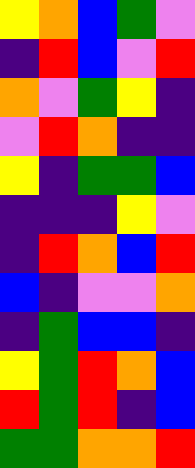[["yellow", "orange", "blue", "green", "violet"], ["indigo", "red", "blue", "violet", "red"], ["orange", "violet", "green", "yellow", "indigo"], ["violet", "red", "orange", "indigo", "indigo"], ["yellow", "indigo", "green", "green", "blue"], ["indigo", "indigo", "indigo", "yellow", "violet"], ["indigo", "red", "orange", "blue", "red"], ["blue", "indigo", "violet", "violet", "orange"], ["indigo", "green", "blue", "blue", "indigo"], ["yellow", "green", "red", "orange", "blue"], ["red", "green", "red", "indigo", "blue"], ["green", "green", "orange", "orange", "red"]]